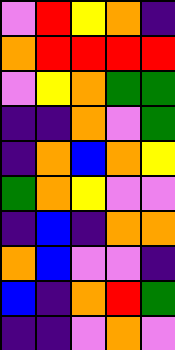[["violet", "red", "yellow", "orange", "indigo"], ["orange", "red", "red", "red", "red"], ["violet", "yellow", "orange", "green", "green"], ["indigo", "indigo", "orange", "violet", "green"], ["indigo", "orange", "blue", "orange", "yellow"], ["green", "orange", "yellow", "violet", "violet"], ["indigo", "blue", "indigo", "orange", "orange"], ["orange", "blue", "violet", "violet", "indigo"], ["blue", "indigo", "orange", "red", "green"], ["indigo", "indigo", "violet", "orange", "violet"]]